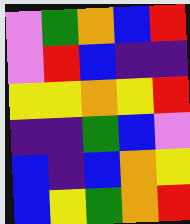[["violet", "green", "orange", "blue", "red"], ["violet", "red", "blue", "indigo", "indigo"], ["yellow", "yellow", "orange", "yellow", "red"], ["indigo", "indigo", "green", "blue", "violet"], ["blue", "indigo", "blue", "orange", "yellow"], ["blue", "yellow", "green", "orange", "red"]]